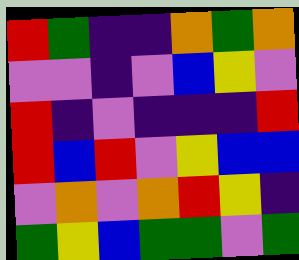[["red", "green", "indigo", "indigo", "orange", "green", "orange"], ["violet", "violet", "indigo", "violet", "blue", "yellow", "violet"], ["red", "indigo", "violet", "indigo", "indigo", "indigo", "red"], ["red", "blue", "red", "violet", "yellow", "blue", "blue"], ["violet", "orange", "violet", "orange", "red", "yellow", "indigo"], ["green", "yellow", "blue", "green", "green", "violet", "green"]]